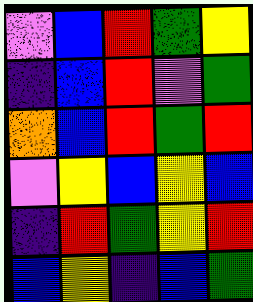[["violet", "blue", "red", "green", "yellow"], ["indigo", "blue", "red", "violet", "green"], ["orange", "blue", "red", "green", "red"], ["violet", "yellow", "blue", "yellow", "blue"], ["indigo", "red", "green", "yellow", "red"], ["blue", "yellow", "indigo", "blue", "green"]]